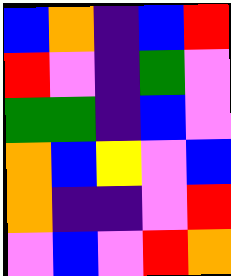[["blue", "orange", "indigo", "blue", "red"], ["red", "violet", "indigo", "green", "violet"], ["green", "green", "indigo", "blue", "violet"], ["orange", "blue", "yellow", "violet", "blue"], ["orange", "indigo", "indigo", "violet", "red"], ["violet", "blue", "violet", "red", "orange"]]